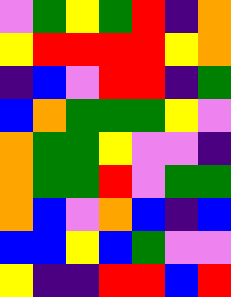[["violet", "green", "yellow", "green", "red", "indigo", "orange"], ["yellow", "red", "red", "red", "red", "yellow", "orange"], ["indigo", "blue", "violet", "red", "red", "indigo", "green"], ["blue", "orange", "green", "green", "green", "yellow", "violet"], ["orange", "green", "green", "yellow", "violet", "violet", "indigo"], ["orange", "green", "green", "red", "violet", "green", "green"], ["orange", "blue", "violet", "orange", "blue", "indigo", "blue"], ["blue", "blue", "yellow", "blue", "green", "violet", "violet"], ["yellow", "indigo", "indigo", "red", "red", "blue", "red"]]